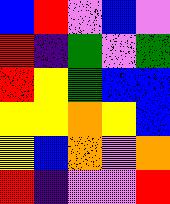[["blue", "red", "violet", "blue", "violet"], ["red", "indigo", "green", "violet", "green"], ["red", "yellow", "green", "blue", "blue"], ["yellow", "yellow", "orange", "yellow", "blue"], ["yellow", "blue", "orange", "violet", "orange"], ["red", "indigo", "violet", "violet", "red"]]